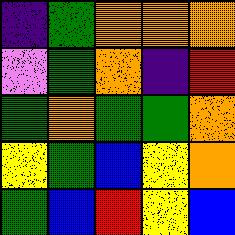[["indigo", "green", "orange", "orange", "orange"], ["violet", "green", "orange", "indigo", "red"], ["green", "orange", "green", "green", "orange"], ["yellow", "green", "blue", "yellow", "orange"], ["green", "blue", "red", "yellow", "blue"]]